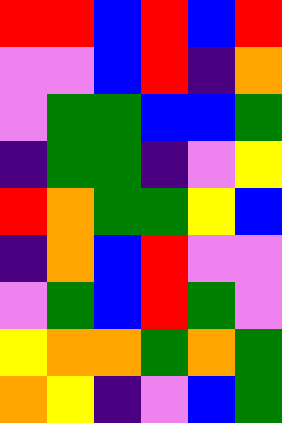[["red", "red", "blue", "red", "blue", "red"], ["violet", "violet", "blue", "red", "indigo", "orange"], ["violet", "green", "green", "blue", "blue", "green"], ["indigo", "green", "green", "indigo", "violet", "yellow"], ["red", "orange", "green", "green", "yellow", "blue"], ["indigo", "orange", "blue", "red", "violet", "violet"], ["violet", "green", "blue", "red", "green", "violet"], ["yellow", "orange", "orange", "green", "orange", "green"], ["orange", "yellow", "indigo", "violet", "blue", "green"]]